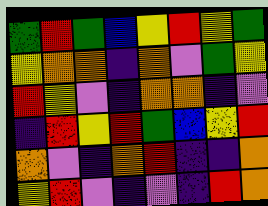[["green", "red", "green", "blue", "yellow", "red", "yellow", "green"], ["yellow", "orange", "orange", "indigo", "orange", "violet", "green", "yellow"], ["red", "yellow", "violet", "indigo", "orange", "orange", "indigo", "violet"], ["indigo", "red", "yellow", "red", "green", "blue", "yellow", "red"], ["orange", "violet", "indigo", "orange", "red", "indigo", "indigo", "orange"], ["yellow", "red", "violet", "indigo", "violet", "indigo", "red", "orange"]]